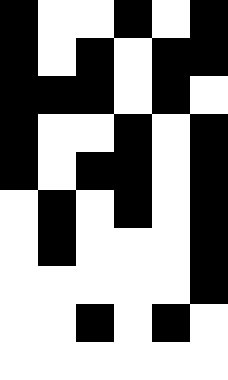[["black", "white", "white", "black", "white", "black"], ["black", "white", "black", "white", "black", "black"], ["black", "black", "black", "white", "black", "white"], ["black", "white", "white", "black", "white", "black"], ["black", "white", "black", "black", "white", "black"], ["white", "black", "white", "black", "white", "black"], ["white", "black", "white", "white", "white", "black"], ["white", "white", "white", "white", "white", "black"], ["white", "white", "black", "white", "black", "white"], ["white", "white", "white", "white", "white", "white"]]